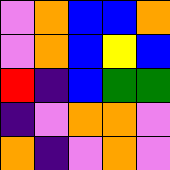[["violet", "orange", "blue", "blue", "orange"], ["violet", "orange", "blue", "yellow", "blue"], ["red", "indigo", "blue", "green", "green"], ["indigo", "violet", "orange", "orange", "violet"], ["orange", "indigo", "violet", "orange", "violet"]]